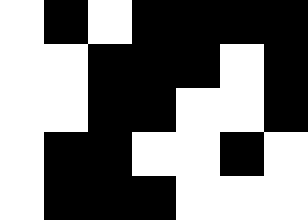[["white", "black", "white", "black", "black", "black", "black"], ["white", "white", "black", "black", "black", "white", "black"], ["white", "white", "black", "black", "white", "white", "black"], ["white", "black", "black", "white", "white", "black", "white"], ["white", "black", "black", "black", "white", "white", "white"]]